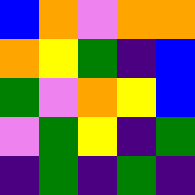[["blue", "orange", "violet", "orange", "orange"], ["orange", "yellow", "green", "indigo", "blue"], ["green", "violet", "orange", "yellow", "blue"], ["violet", "green", "yellow", "indigo", "green"], ["indigo", "green", "indigo", "green", "indigo"]]